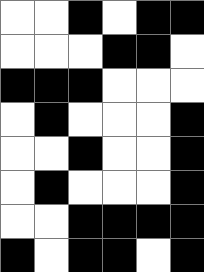[["white", "white", "black", "white", "black", "black"], ["white", "white", "white", "black", "black", "white"], ["black", "black", "black", "white", "white", "white"], ["white", "black", "white", "white", "white", "black"], ["white", "white", "black", "white", "white", "black"], ["white", "black", "white", "white", "white", "black"], ["white", "white", "black", "black", "black", "black"], ["black", "white", "black", "black", "white", "black"]]